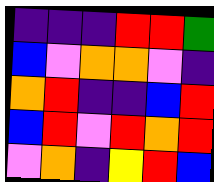[["indigo", "indigo", "indigo", "red", "red", "green"], ["blue", "violet", "orange", "orange", "violet", "indigo"], ["orange", "red", "indigo", "indigo", "blue", "red"], ["blue", "red", "violet", "red", "orange", "red"], ["violet", "orange", "indigo", "yellow", "red", "blue"]]